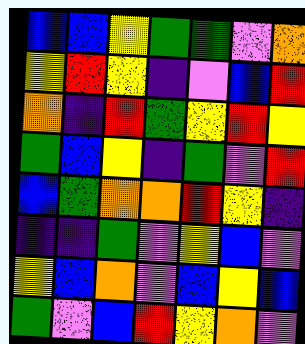[["blue", "blue", "yellow", "green", "green", "violet", "orange"], ["yellow", "red", "yellow", "indigo", "violet", "blue", "red"], ["orange", "indigo", "red", "green", "yellow", "red", "yellow"], ["green", "blue", "yellow", "indigo", "green", "violet", "red"], ["blue", "green", "orange", "orange", "red", "yellow", "indigo"], ["indigo", "indigo", "green", "violet", "yellow", "blue", "violet"], ["yellow", "blue", "orange", "violet", "blue", "yellow", "blue"], ["green", "violet", "blue", "red", "yellow", "orange", "violet"]]